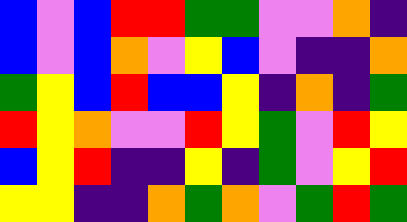[["blue", "violet", "blue", "red", "red", "green", "green", "violet", "violet", "orange", "indigo"], ["blue", "violet", "blue", "orange", "violet", "yellow", "blue", "violet", "indigo", "indigo", "orange"], ["green", "yellow", "blue", "red", "blue", "blue", "yellow", "indigo", "orange", "indigo", "green"], ["red", "yellow", "orange", "violet", "violet", "red", "yellow", "green", "violet", "red", "yellow"], ["blue", "yellow", "red", "indigo", "indigo", "yellow", "indigo", "green", "violet", "yellow", "red"], ["yellow", "yellow", "indigo", "indigo", "orange", "green", "orange", "violet", "green", "red", "green"]]